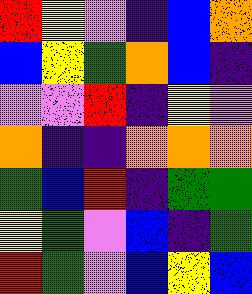[["red", "yellow", "violet", "indigo", "blue", "orange"], ["blue", "yellow", "green", "orange", "blue", "indigo"], ["violet", "violet", "red", "indigo", "yellow", "violet"], ["orange", "indigo", "indigo", "orange", "orange", "orange"], ["green", "blue", "red", "indigo", "green", "green"], ["yellow", "green", "violet", "blue", "indigo", "green"], ["red", "green", "violet", "blue", "yellow", "blue"]]